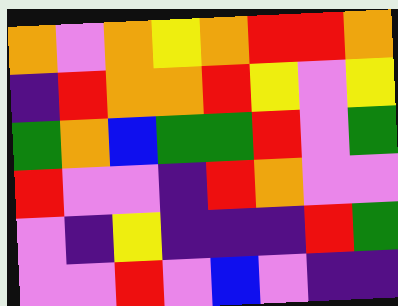[["orange", "violet", "orange", "yellow", "orange", "red", "red", "orange"], ["indigo", "red", "orange", "orange", "red", "yellow", "violet", "yellow"], ["green", "orange", "blue", "green", "green", "red", "violet", "green"], ["red", "violet", "violet", "indigo", "red", "orange", "violet", "violet"], ["violet", "indigo", "yellow", "indigo", "indigo", "indigo", "red", "green"], ["violet", "violet", "red", "violet", "blue", "violet", "indigo", "indigo"]]